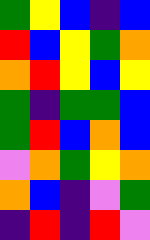[["green", "yellow", "blue", "indigo", "blue"], ["red", "blue", "yellow", "green", "orange"], ["orange", "red", "yellow", "blue", "yellow"], ["green", "indigo", "green", "green", "blue"], ["green", "red", "blue", "orange", "blue"], ["violet", "orange", "green", "yellow", "orange"], ["orange", "blue", "indigo", "violet", "green"], ["indigo", "red", "indigo", "red", "violet"]]